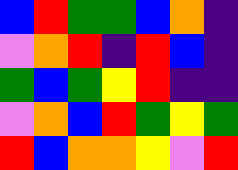[["blue", "red", "green", "green", "blue", "orange", "indigo"], ["violet", "orange", "red", "indigo", "red", "blue", "indigo"], ["green", "blue", "green", "yellow", "red", "indigo", "indigo"], ["violet", "orange", "blue", "red", "green", "yellow", "green"], ["red", "blue", "orange", "orange", "yellow", "violet", "red"]]